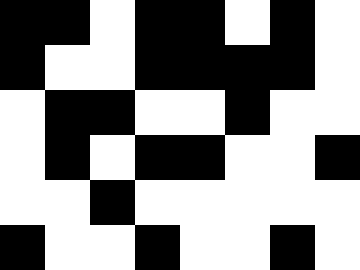[["black", "black", "white", "black", "black", "white", "black", "white"], ["black", "white", "white", "black", "black", "black", "black", "white"], ["white", "black", "black", "white", "white", "black", "white", "white"], ["white", "black", "white", "black", "black", "white", "white", "black"], ["white", "white", "black", "white", "white", "white", "white", "white"], ["black", "white", "white", "black", "white", "white", "black", "white"]]